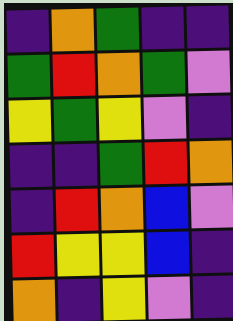[["indigo", "orange", "green", "indigo", "indigo"], ["green", "red", "orange", "green", "violet"], ["yellow", "green", "yellow", "violet", "indigo"], ["indigo", "indigo", "green", "red", "orange"], ["indigo", "red", "orange", "blue", "violet"], ["red", "yellow", "yellow", "blue", "indigo"], ["orange", "indigo", "yellow", "violet", "indigo"]]